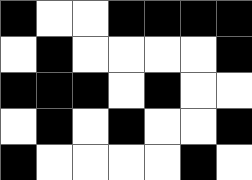[["black", "white", "white", "black", "black", "black", "black"], ["white", "black", "white", "white", "white", "white", "black"], ["black", "black", "black", "white", "black", "white", "white"], ["white", "black", "white", "black", "white", "white", "black"], ["black", "white", "white", "white", "white", "black", "white"]]